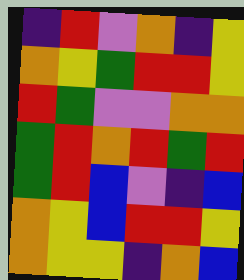[["indigo", "red", "violet", "orange", "indigo", "yellow"], ["orange", "yellow", "green", "red", "red", "yellow"], ["red", "green", "violet", "violet", "orange", "orange"], ["green", "red", "orange", "red", "green", "red"], ["green", "red", "blue", "violet", "indigo", "blue"], ["orange", "yellow", "blue", "red", "red", "yellow"], ["orange", "yellow", "yellow", "indigo", "orange", "blue"]]